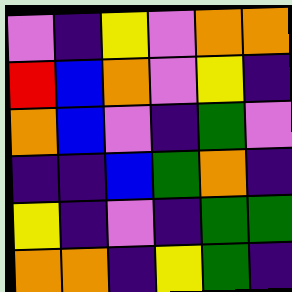[["violet", "indigo", "yellow", "violet", "orange", "orange"], ["red", "blue", "orange", "violet", "yellow", "indigo"], ["orange", "blue", "violet", "indigo", "green", "violet"], ["indigo", "indigo", "blue", "green", "orange", "indigo"], ["yellow", "indigo", "violet", "indigo", "green", "green"], ["orange", "orange", "indigo", "yellow", "green", "indigo"]]